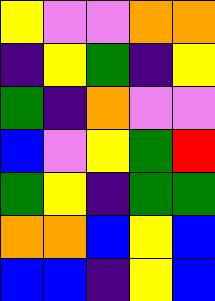[["yellow", "violet", "violet", "orange", "orange"], ["indigo", "yellow", "green", "indigo", "yellow"], ["green", "indigo", "orange", "violet", "violet"], ["blue", "violet", "yellow", "green", "red"], ["green", "yellow", "indigo", "green", "green"], ["orange", "orange", "blue", "yellow", "blue"], ["blue", "blue", "indigo", "yellow", "blue"]]